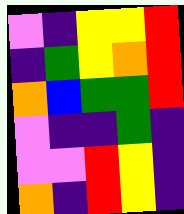[["violet", "indigo", "yellow", "yellow", "red"], ["indigo", "green", "yellow", "orange", "red"], ["orange", "blue", "green", "green", "red"], ["violet", "indigo", "indigo", "green", "indigo"], ["violet", "violet", "red", "yellow", "indigo"], ["orange", "indigo", "red", "yellow", "indigo"]]